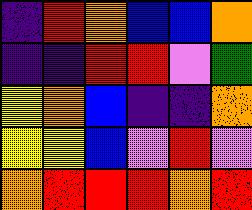[["indigo", "red", "orange", "blue", "blue", "orange"], ["indigo", "indigo", "red", "red", "violet", "green"], ["yellow", "orange", "blue", "indigo", "indigo", "orange"], ["yellow", "yellow", "blue", "violet", "red", "violet"], ["orange", "red", "red", "red", "orange", "red"]]